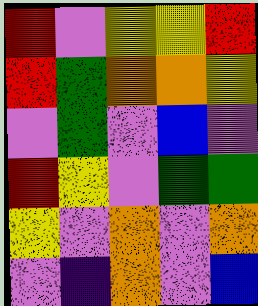[["red", "violet", "yellow", "yellow", "red"], ["red", "green", "orange", "orange", "yellow"], ["violet", "green", "violet", "blue", "violet"], ["red", "yellow", "violet", "green", "green"], ["yellow", "violet", "orange", "violet", "orange"], ["violet", "indigo", "orange", "violet", "blue"]]